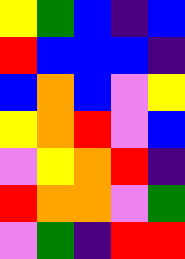[["yellow", "green", "blue", "indigo", "blue"], ["red", "blue", "blue", "blue", "indigo"], ["blue", "orange", "blue", "violet", "yellow"], ["yellow", "orange", "red", "violet", "blue"], ["violet", "yellow", "orange", "red", "indigo"], ["red", "orange", "orange", "violet", "green"], ["violet", "green", "indigo", "red", "red"]]